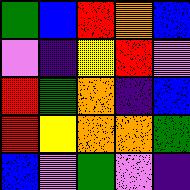[["green", "blue", "red", "orange", "blue"], ["violet", "indigo", "yellow", "red", "violet"], ["red", "green", "orange", "indigo", "blue"], ["red", "yellow", "orange", "orange", "green"], ["blue", "violet", "green", "violet", "indigo"]]